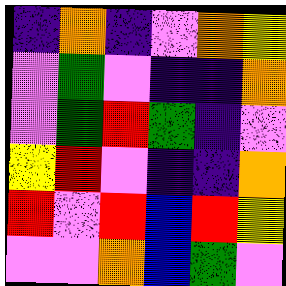[["indigo", "orange", "indigo", "violet", "orange", "yellow"], ["violet", "green", "violet", "indigo", "indigo", "orange"], ["violet", "green", "red", "green", "indigo", "violet"], ["yellow", "red", "violet", "indigo", "indigo", "orange"], ["red", "violet", "red", "blue", "red", "yellow"], ["violet", "violet", "orange", "blue", "green", "violet"]]